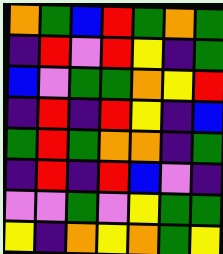[["orange", "green", "blue", "red", "green", "orange", "green"], ["indigo", "red", "violet", "red", "yellow", "indigo", "green"], ["blue", "violet", "green", "green", "orange", "yellow", "red"], ["indigo", "red", "indigo", "red", "yellow", "indigo", "blue"], ["green", "red", "green", "orange", "orange", "indigo", "green"], ["indigo", "red", "indigo", "red", "blue", "violet", "indigo"], ["violet", "violet", "green", "violet", "yellow", "green", "green"], ["yellow", "indigo", "orange", "yellow", "orange", "green", "yellow"]]